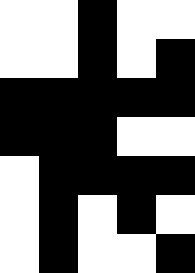[["white", "white", "black", "white", "white"], ["white", "white", "black", "white", "black"], ["black", "black", "black", "black", "black"], ["black", "black", "black", "white", "white"], ["white", "black", "black", "black", "black"], ["white", "black", "white", "black", "white"], ["white", "black", "white", "white", "black"]]